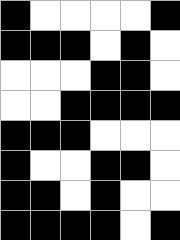[["black", "white", "white", "white", "white", "black"], ["black", "black", "black", "white", "black", "white"], ["white", "white", "white", "black", "black", "white"], ["white", "white", "black", "black", "black", "black"], ["black", "black", "black", "white", "white", "white"], ["black", "white", "white", "black", "black", "white"], ["black", "black", "white", "black", "white", "white"], ["black", "black", "black", "black", "white", "black"]]